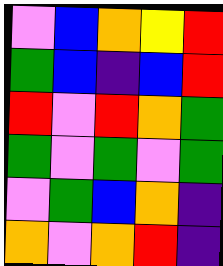[["violet", "blue", "orange", "yellow", "red"], ["green", "blue", "indigo", "blue", "red"], ["red", "violet", "red", "orange", "green"], ["green", "violet", "green", "violet", "green"], ["violet", "green", "blue", "orange", "indigo"], ["orange", "violet", "orange", "red", "indigo"]]